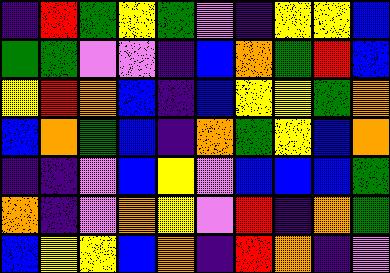[["indigo", "red", "green", "yellow", "green", "violet", "indigo", "yellow", "yellow", "blue"], ["green", "green", "violet", "violet", "indigo", "blue", "orange", "green", "red", "blue"], ["yellow", "red", "orange", "blue", "indigo", "blue", "yellow", "yellow", "green", "orange"], ["blue", "orange", "green", "blue", "indigo", "orange", "green", "yellow", "blue", "orange"], ["indigo", "indigo", "violet", "blue", "yellow", "violet", "blue", "blue", "blue", "green"], ["orange", "indigo", "violet", "orange", "yellow", "violet", "red", "indigo", "orange", "green"], ["blue", "yellow", "yellow", "blue", "orange", "indigo", "red", "orange", "indigo", "violet"]]